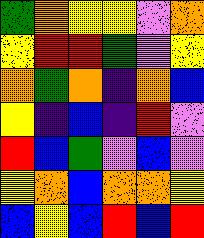[["green", "orange", "yellow", "yellow", "violet", "orange"], ["yellow", "red", "red", "green", "violet", "yellow"], ["orange", "green", "orange", "indigo", "orange", "blue"], ["yellow", "indigo", "blue", "indigo", "red", "violet"], ["red", "blue", "green", "violet", "blue", "violet"], ["yellow", "orange", "blue", "orange", "orange", "yellow"], ["blue", "yellow", "blue", "red", "blue", "red"]]